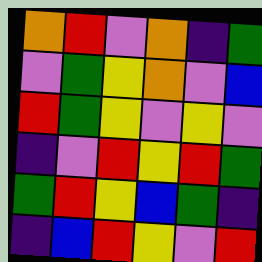[["orange", "red", "violet", "orange", "indigo", "green"], ["violet", "green", "yellow", "orange", "violet", "blue"], ["red", "green", "yellow", "violet", "yellow", "violet"], ["indigo", "violet", "red", "yellow", "red", "green"], ["green", "red", "yellow", "blue", "green", "indigo"], ["indigo", "blue", "red", "yellow", "violet", "red"]]